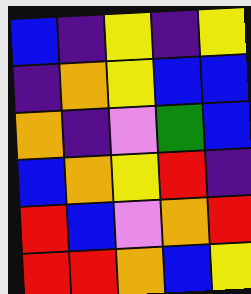[["blue", "indigo", "yellow", "indigo", "yellow"], ["indigo", "orange", "yellow", "blue", "blue"], ["orange", "indigo", "violet", "green", "blue"], ["blue", "orange", "yellow", "red", "indigo"], ["red", "blue", "violet", "orange", "red"], ["red", "red", "orange", "blue", "yellow"]]